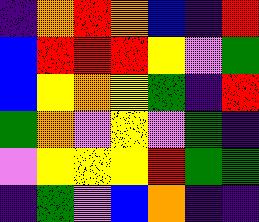[["indigo", "orange", "red", "orange", "blue", "indigo", "red"], ["blue", "red", "red", "red", "yellow", "violet", "green"], ["blue", "yellow", "orange", "yellow", "green", "indigo", "red"], ["green", "orange", "violet", "yellow", "violet", "green", "indigo"], ["violet", "yellow", "yellow", "yellow", "red", "green", "green"], ["indigo", "green", "violet", "blue", "orange", "indigo", "indigo"]]